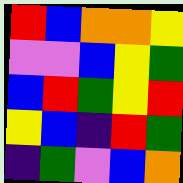[["red", "blue", "orange", "orange", "yellow"], ["violet", "violet", "blue", "yellow", "green"], ["blue", "red", "green", "yellow", "red"], ["yellow", "blue", "indigo", "red", "green"], ["indigo", "green", "violet", "blue", "orange"]]